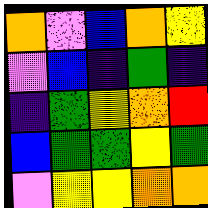[["orange", "violet", "blue", "orange", "yellow"], ["violet", "blue", "indigo", "green", "indigo"], ["indigo", "green", "yellow", "orange", "red"], ["blue", "green", "green", "yellow", "green"], ["violet", "yellow", "yellow", "orange", "orange"]]